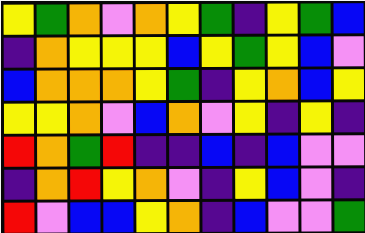[["yellow", "green", "orange", "violet", "orange", "yellow", "green", "indigo", "yellow", "green", "blue"], ["indigo", "orange", "yellow", "yellow", "yellow", "blue", "yellow", "green", "yellow", "blue", "violet"], ["blue", "orange", "orange", "orange", "yellow", "green", "indigo", "yellow", "orange", "blue", "yellow"], ["yellow", "yellow", "orange", "violet", "blue", "orange", "violet", "yellow", "indigo", "yellow", "indigo"], ["red", "orange", "green", "red", "indigo", "indigo", "blue", "indigo", "blue", "violet", "violet"], ["indigo", "orange", "red", "yellow", "orange", "violet", "indigo", "yellow", "blue", "violet", "indigo"], ["red", "violet", "blue", "blue", "yellow", "orange", "indigo", "blue", "violet", "violet", "green"]]